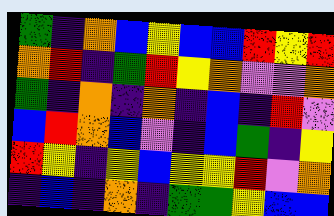[["green", "indigo", "orange", "blue", "yellow", "blue", "blue", "red", "yellow", "red"], ["orange", "red", "indigo", "green", "red", "yellow", "orange", "violet", "violet", "orange"], ["green", "indigo", "orange", "indigo", "orange", "indigo", "blue", "indigo", "red", "violet"], ["blue", "red", "orange", "blue", "violet", "indigo", "blue", "green", "indigo", "yellow"], ["red", "yellow", "indigo", "yellow", "blue", "yellow", "yellow", "red", "violet", "orange"], ["indigo", "blue", "indigo", "orange", "indigo", "green", "green", "yellow", "blue", "blue"]]